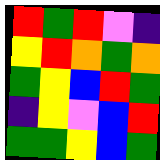[["red", "green", "red", "violet", "indigo"], ["yellow", "red", "orange", "green", "orange"], ["green", "yellow", "blue", "red", "green"], ["indigo", "yellow", "violet", "blue", "red"], ["green", "green", "yellow", "blue", "green"]]